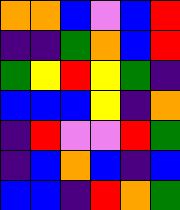[["orange", "orange", "blue", "violet", "blue", "red"], ["indigo", "indigo", "green", "orange", "blue", "red"], ["green", "yellow", "red", "yellow", "green", "indigo"], ["blue", "blue", "blue", "yellow", "indigo", "orange"], ["indigo", "red", "violet", "violet", "red", "green"], ["indigo", "blue", "orange", "blue", "indigo", "blue"], ["blue", "blue", "indigo", "red", "orange", "green"]]